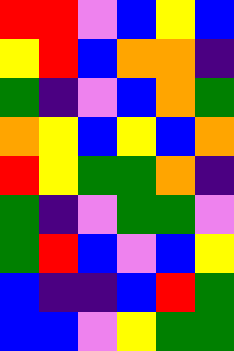[["red", "red", "violet", "blue", "yellow", "blue"], ["yellow", "red", "blue", "orange", "orange", "indigo"], ["green", "indigo", "violet", "blue", "orange", "green"], ["orange", "yellow", "blue", "yellow", "blue", "orange"], ["red", "yellow", "green", "green", "orange", "indigo"], ["green", "indigo", "violet", "green", "green", "violet"], ["green", "red", "blue", "violet", "blue", "yellow"], ["blue", "indigo", "indigo", "blue", "red", "green"], ["blue", "blue", "violet", "yellow", "green", "green"]]